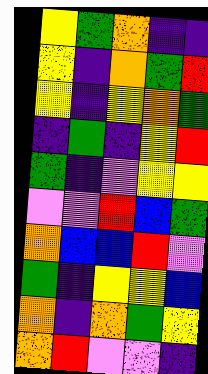[["yellow", "green", "orange", "indigo", "indigo"], ["yellow", "indigo", "orange", "green", "red"], ["yellow", "indigo", "yellow", "orange", "green"], ["indigo", "green", "indigo", "yellow", "red"], ["green", "indigo", "violet", "yellow", "yellow"], ["violet", "violet", "red", "blue", "green"], ["orange", "blue", "blue", "red", "violet"], ["green", "indigo", "yellow", "yellow", "blue"], ["orange", "indigo", "orange", "green", "yellow"], ["orange", "red", "violet", "violet", "indigo"]]